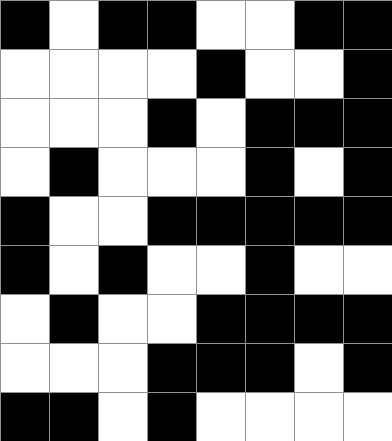[["black", "white", "black", "black", "white", "white", "black", "black"], ["white", "white", "white", "white", "black", "white", "white", "black"], ["white", "white", "white", "black", "white", "black", "black", "black"], ["white", "black", "white", "white", "white", "black", "white", "black"], ["black", "white", "white", "black", "black", "black", "black", "black"], ["black", "white", "black", "white", "white", "black", "white", "white"], ["white", "black", "white", "white", "black", "black", "black", "black"], ["white", "white", "white", "black", "black", "black", "white", "black"], ["black", "black", "white", "black", "white", "white", "white", "white"]]